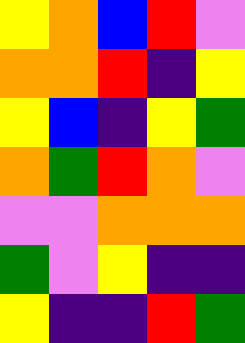[["yellow", "orange", "blue", "red", "violet"], ["orange", "orange", "red", "indigo", "yellow"], ["yellow", "blue", "indigo", "yellow", "green"], ["orange", "green", "red", "orange", "violet"], ["violet", "violet", "orange", "orange", "orange"], ["green", "violet", "yellow", "indigo", "indigo"], ["yellow", "indigo", "indigo", "red", "green"]]